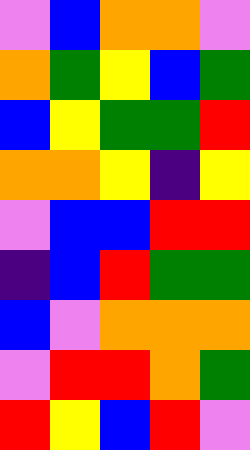[["violet", "blue", "orange", "orange", "violet"], ["orange", "green", "yellow", "blue", "green"], ["blue", "yellow", "green", "green", "red"], ["orange", "orange", "yellow", "indigo", "yellow"], ["violet", "blue", "blue", "red", "red"], ["indigo", "blue", "red", "green", "green"], ["blue", "violet", "orange", "orange", "orange"], ["violet", "red", "red", "orange", "green"], ["red", "yellow", "blue", "red", "violet"]]